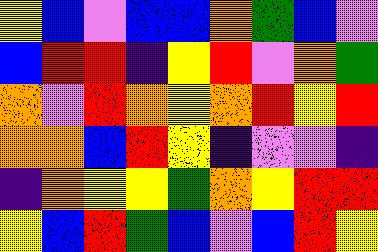[["yellow", "blue", "violet", "blue", "blue", "orange", "green", "blue", "violet"], ["blue", "red", "red", "indigo", "yellow", "red", "violet", "orange", "green"], ["orange", "violet", "red", "orange", "yellow", "orange", "red", "yellow", "red"], ["orange", "orange", "blue", "red", "yellow", "indigo", "violet", "violet", "indigo"], ["indigo", "orange", "yellow", "yellow", "green", "orange", "yellow", "red", "red"], ["yellow", "blue", "red", "green", "blue", "violet", "blue", "red", "yellow"]]